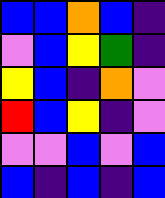[["blue", "blue", "orange", "blue", "indigo"], ["violet", "blue", "yellow", "green", "indigo"], ["yellow", "blue", "indigo", "orange", "violet"], ["red", "blue", "yellow", "indigo", "violet"], ["violet", "violet", "blue", "violet", "blue"], ["blue", "indigo", "blue", "indigo", "blue"]]